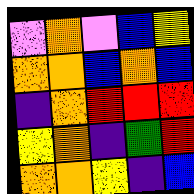[["violet", "orange", "violet", "blue", "yellow"], ["orange", "orange", "blue", "orange", "blue"], ["indigo", "orange", "red", "red", "red"], ["yellow", "orange", "indigo", "green", "red"], ["orange", "orange", "yellow", "indigo", "blue"]]